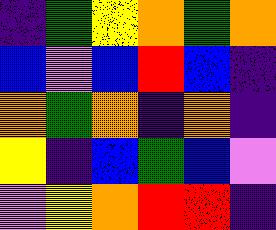[["indigo", "green", "yellow", "orange", "green", "orange"], ["blue", "violet", "blue", "red", "blue", "indigo"], ["orange", "green", "orange", "indigo", "orange", "indigo"], ["yellow", "indigo", "blue", "green", "blue", "violet"], ["violet", "yellow", "orange", "red", "red", "indigo"]]